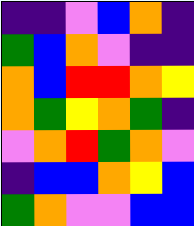[["indigo", "indigo", "violet", "blue", "orange", "indigo"], ["green", "blue", "orange", "violet", "indigo", "indigo"], ["orange", "blue", "red", "red", "orange", "yellow"], ["orange", "green", "yellow", "orange", "green", "indigo"], ["violet", "orange", "red", "green", "orange", "violet"], ["indigo", "blue", "blue", "orange", "yellow", "blue"], ["green", "orange", "violet", "violet", "blue", "blue"]]